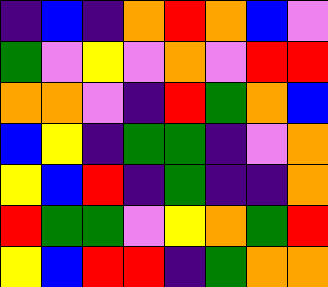[["indigo", "blue", "indigo", "orange", "red", "orange", "blue", "violet"], ["green", "violet", "yellow", "violet", "orange", "violet", "red", "red"], ["orange", "orange", "violet", "indigo", "red", "green", "orange", "blue"], ["blue", "yellow", "indigo", "green", "green", "indigo", "violet", "orange"], ["yellow", "blue", "red", "indigo", "green", "indigo", "indigo", "orange"], ["red", "green", "green", "violet", "yellow", "orange", "green", "red"], ["yellow", "blue", "red", "red", "indigo", "green", "orange", "orange"]]